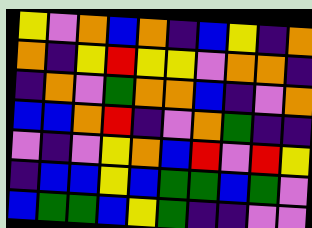[["yellow", "violet", "orange", "blue", "orange", "indigo", "blue", "yellow", "indigo", "orange"], ["orange", "indigo", "yellow", "red", "yellow", "yellow", "violet", "orange", "orange", "indigo"], ["indigo", "orange", "violet", "green", "orange", "orange", "blue", "indigo", "violet", "orange"], ["blue", "blue", "orange", "red", "indigo", "violet", "orange", "green", "indigo", "indigo"], ["violet", "indigo", "violet", "yellow", "orange", "blue", "red", "violet", "red", "yellow"], ["indigo", "blue", "blue", "yellow", "blue", "green", "green", "blue", "green", "violet"], ["blue", "green", "green", "blue", "yellow", "green", "indigo", "indigo", "violet", "violet"]]